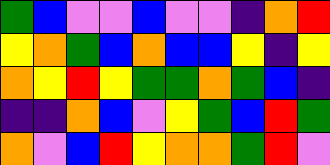[["green", "blue", "violet", "violet", "blue", "violet", "violet", "indigo", "orange", "red"], ["yellow", "orange", "green", "blue", "orange", "blue", "blue", "yellow", "indigo", "yellow"], ["orange", "yellow", "red", "yellow", "green", "green", "orange", "green", "blue", "indigo"], ["indigo", "indigo", "orange", "blue", "violet", "yellow", "green", "blue", "red", "green"], ["orange", "violet", "blue", "red", "yellow", "orange", "orange", "green", "red", "violet"]]